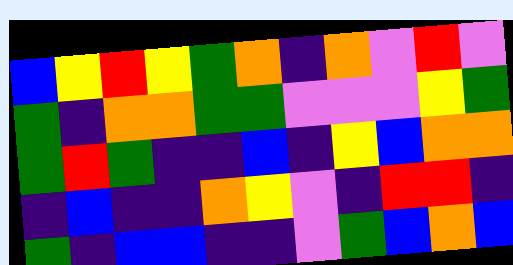[["blue", "yellow", "red", "yellow", "green", "orange", "indigo", "orange", "violet", "red", "violet"], ["green", "indigo", "orange", "orange", "green", "green", "violet", "violet", "violet", "yellow", "green"], ["green", "red", "green", "indigo", "indigo", "blue", "indigo", "yellow", "blue", "orange", "orange"], ["indigo", "blue", "indigo", "indigo", "orange", "yellow", "violet", "indigo", "red", "red", "indigo"], ["green", "indigo", "blue", "blue", "indigo", "indigo", "violet", "green", "blue", "orange", "blue"]]